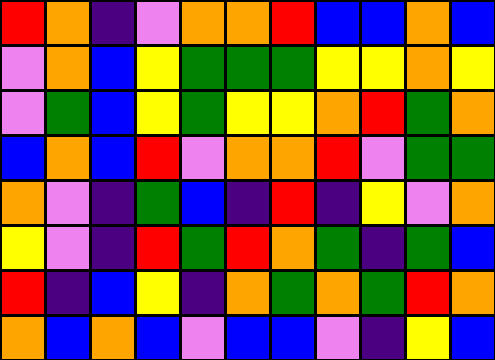[["red", "orange", "indigo", "violet", "orange", "orange", "red", "blue", "blue", "orange", "blue"], ["violet", "orange", "blue", "yellow", "green", "green", "green", "yellow", "yellow", "orange", "yellow"], ["violet", "green", "blue", "yellow", "green", "yellow", "yellow", "orange", "red", "green", "orange"], ["blue", "orange", "blue", "red", "violet", "orange", "orange", "red", "violet", "green", "green"], ["orange", "violet", "indigo", "green", "blue", "indigo", "red", "indigo", "yellow", "violet", "orange"], ["yellow", "violet", "indigo", "red", "green", "red", "orange", "green", "indigo", "green", "blue"], ["red", "indigo", "blue", "yellow", "indigo", "orange", "green", "orange", "green", "red", "orange"], ["orange", "blue", "orange", "blue", "violet", "blue", "blue", "violet", "indigo", "yellow", "blue"]]